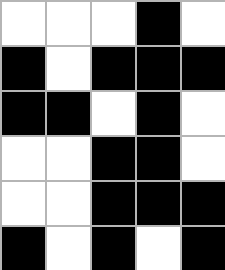[["white", "white", "white", "black", "white"], ["black", "white", "black", "black", "black"], ["black", "black", "white", "black", "white"], ["white", "white", "black", "black", "white"], ["white", "white", "black", "black", "black"], ["black", "white", "black", "white", "black"]]